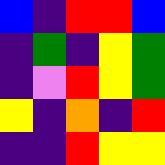[["blue", "indigo", "red", "red", "blue"], ["indigo", "green", "indigo", "yellow", "green"], ["indigo", "violet", "red", "yellow", "green"], ["yellow", "indigo", "orange", "indigo", "red"], ["indigo", "indigo", "red", "yellow", "yellow"]]